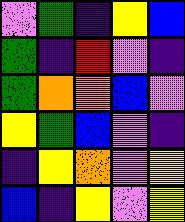[["violet", "green", "indigo", "yellow", "blue"], ["green", "indigo", "red", "violet", "indigo"], ["green", "orange", "orange", "blue", "violet"], ["yellow", "green", "blue", "violet", "indigo"], ["indigo", "yellow", "orange", "violet", "yellow"], ["blue", "indigo", "yellow", "violet", "yellow"]]